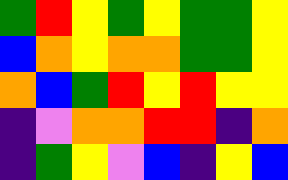[["green", "red", "yellow", "green", "yellow", "green", "green", "yellow"], ["blue", "orange", "yellow", "orange", "orange", "green", "green", "yellow"], ["orange", "blue", "green", "red", "yellow", "red", "yellow", "yellow"], ["indigo", "violet", "orange", "orange", "red", "red", "indigo", "orange"], ["indigo", "green", "yellow", "violet", "blue", "indigo", "yellow", "blue"]]